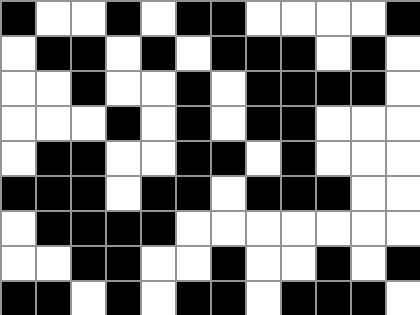[["black", "white", "white", "black", "white", "black", "black", "white", "white", "white", "white", "black"], ["white", "black", "black", "white", "black", "white", "black", "black", "black", "white", "black", "white"], ["white", "white", "black", "white", "white", "black", "white", "black", "black", "black", "black", "white"], ["white", "white", "white", "black", "white", "black", "white", "black", "black", "white", "white", "white"], ["white", "black", "black", "white", "white", "black", "black", "white", "black", "white", "white", "white"], ["black", "black", "black", "white", "black", "black", "white", "black", "black", "black", "white", "white"], ["white", "black", "black", "black", "black", "white", "white", "white", "white", "white", "white", "white"], ["white", "white", "black", "black", "white", "white", "black", "white", "white", "black", "white", "black"], ["black", "black", "white", "black", "white", "black", "black", "white", "black", "black", "black", "white"]]